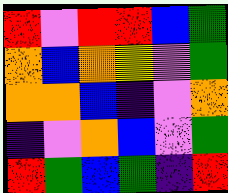[["red", "violet", "red", "red", "blue", "green"], ["orange", "blue", "orange", "yellow", "violet", "green"], ["orange", "orange", "blue", "indigo", "violet", "orange"], ["indigo", "violet", "orange", "blue", "violet", "green"], ["red", "green", "blue", "green", "indigo", "red"]]